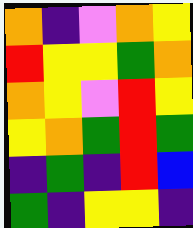[["orange", "indigo", "violet", "orange", "yellow"], ["red", "yellow", "yellow", "green", "orange"], ["orange", "yellow", "violet", "red", "yellow"], ["yellow", "orange", "green", "red", "green"], ["indigo", "green", "indigo", "red", "blue"], ["green", "indigo", "yellow", "yellow", "indigo"]]